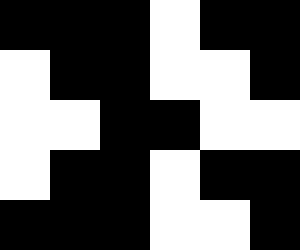[["black", "black", "black", "white", "black", "black"], ["white", "black", "black", "white", "white", "black"], ["white", "white", "black", "black", "white", "white"], ["white", "black", "black", "white", "black", "black"], ["black", "black", "black", "white", "white", "black"]]